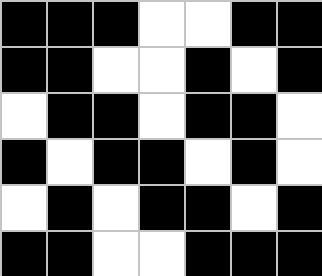[["black", "black", "black", "white", "white", "black", "black"], ["black", "black", "white", "white", "black", "white", "black"], ["white", "black", "black", "white", "black", "black", "white"], ["black", "white", "black", "black", "white", "black", "white"], ["white", "black", "white", "black", "black", "white", "black"], ["black", "black", "white", "white", "black", "black", "black"]]